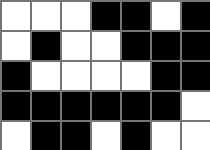[["white", "white", "white", "black", "black", "white", "black"], ["white", "black", "white", "white", "black", "black", "black"], ["black", "white", "white", "white", "white", "black", "black"], ["black", "black", "black", "black", "black", "black", "white"], ["white", "black", "black", "white", "black", "white", "white"]]